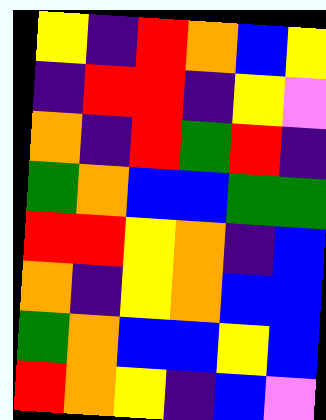[["yellow", "indigo", "red", "orange", "blue", "yellow"], ["indigo", "red", "red", "indigo", "yellow", "violet"], ["orange", "indigo", "red", "green", "red", "indigo"], ["green", "orange", "blue", "blue", "green", "green"], ["red", "red", "yellow", "orange", "indigo", "blue"], ["orange", "indigo", "yellow", "orange", "blue", "blue"], ["green", "orange", "blue", "blue", "yellow", "blue"], ["red", "orange", "yellow", "indigo", "blue", "violet"]]